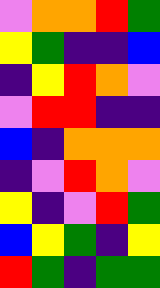[["violet", "orange", "orange", "red", "green"], ["yellow", "green", "indigo", "indigo", "blue"], ["indigo", "yellow", "red", "orange", "violet"], ["violet", "red", "red", "indigo", "indigo"], ["blue", "indigo", "orange", "orange", "orange"], ["indigo", "violet", "red", "orange", "violet"], ["yellow", "indigo", "violet", "red", "green"], ["blue", "yellow", "green", "indigo", "yellow"], ["red", "green", "indigo", "green", "green"]]